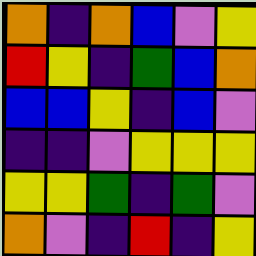[["orange", "indigo", "orange", "blue", "violet", "yellow"], ["red", "yellow", "indigo", "green", "blue", "orange"], ["blue", "blue", "yellow", "indigo", "blue", "violet"], ["indigo", "indigo", "violet", "yellow", "yellow", "yellow"], ["yellow", "yellow", "green", "indigo", "green", "violet"], ["orange", "violet", "indigo", "red", "indigo", "yellow"]]